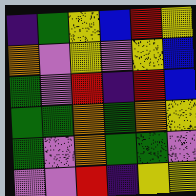[["indigo", "green", "yellow", "blue", "red", "yellow"], ["orange", "violet", "yellow", "violet", "yellow", "blue"], ["green", "violet", "red", "indigo", "red", "blue"], ["green", "green", "orange", "green", "orange", "yellow"], ["green", "violet", "orange", "green", "green", "violet"], ["violet", "violet", "red", "indigo", "yellow", "yellow"]]